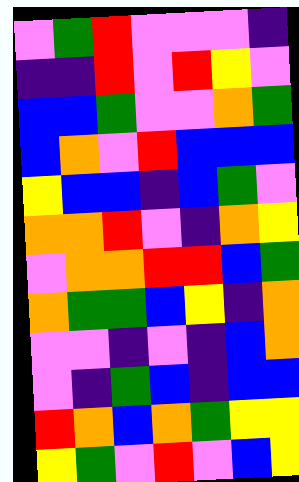[["violet", "green", "red", "violet", "violet", "violet", "indigo"], ["indigo", "indigo", "red", "violet", "red", "yellow", "violet"], ["blue", "blue", "green", "violet", "violet", "orange", "green"], ["blue", "orange", "violet", "red", "blue", "blue", "blue"], ["yellow", "blue", "blue", "indigo", "blue", "green", "violet"], ["orange", "orange", "red", "violet", "indigo", "orange", "yellow"], ["violet", "orange", "orange", "red", "red", "blue", "green"], ["orange", "green", "green", "blue", "yellow", "indigo", "orange"], ["violet", "violet", "indigo", "violet", "indigo", "blue", "orange"], ["violet", "indigo", "green", "blue", "indigo", "blue", "blue"], ["red", "orange", "blue", "orange", "green", "yellow", "yellow"], ["yellow", "green", "violet", "red", "violet", "blue", "yellow"]]